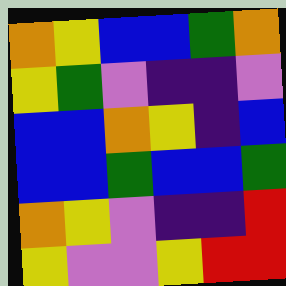[["orange", "yellow", "blue", "blue", "green", "orange"], ["yellow", "green", "violet", "indigo", "indigo", "violet"], ["blue", "blue", "orange", "yellow", "indigo", "blue"], ["blue", "blue", "green", "blue", "blue", "green"], ["orange", "yellow", "violet", "indigo", "indigo", "red"], ["yellow", "violet", "violet", "yellow", "red", "red"]]